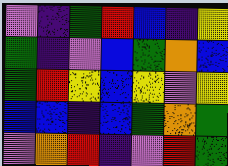[["violet", "indigo", "green", "red", "blue", "indigo", "yellow"], ["green", "indigo", "violet", "blue", "green", "orange", "blue"], ["green", "red", "yellow", "blue", "yellow", "violet", "yellow"], ["blue", "blue", "indigo", "blue", "green", "orange", "green"], ["violet", "orange", "red", "indigo", "violet", "red", "green"]]